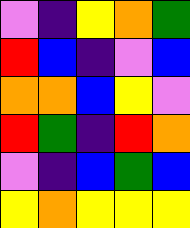[["violet", "indigo", "yellow", "orange", "green"], ["red", "blue", "indigo", "violet", "blue"], ["orange", "orange", "blue", "yellow", "violet"], ["red", "green", "indigo", "red", "orange"], ["violet", "indigo", "blue", "green", "blue"], ["yellow", "orange", "yellow", "yellow", "yellow"]]